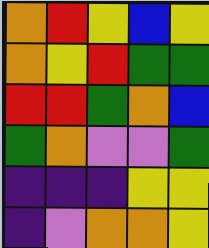[["orange", "red", "yellow", "blue", "yellow"], ["orange", "yellow", "red", "green", "green"], ["red", "red", "green", "orange", "blue"], ["green", "orange", "violet", "violet", "green"], ["indigo", "indigo", "indigo", "yellow", "yellow"], ["indigo", "violet", "orange", "orange", "yellow"]]